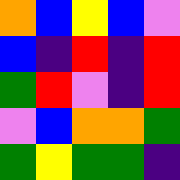[["orange", "blue", "yellow", "blue", "violet"], ["blue", "indigo", "red", "indigo", "red"], ["green", "red", "violet", "indigo", "red"], ["violet", "blue", "orange", "orange", "green"], ["green", "yellow", "green", "green", "indigo"]]